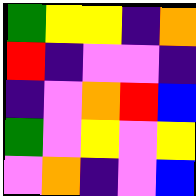[["green", "yellow", "yellow", "indigo", "orange"], ["red", "indigo", "violet", "violet", "indigo"], ["indigo", "violet", "orange", "red", "blue"], ["green", "violet", "yellow", "violet", "yellow"], ["violet", "orange", "indigo", "violet", "blue"]]